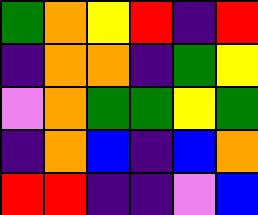[["green", "orange", "yellow", "red", "indigo", "red"], ["indigo", "orange", "orange", "indigo", "green", "yellow"], ["violet", "orange", "green", "green", "yellow", "green"], ["indigo", "orange", "blue", "indigo", "blue", "orange"], ["red", "red", "indigo", "indigo", "violet", "blue"]]